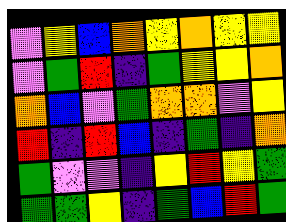[["violet", "yellow", "blue", "orange", "yellow", "orange", "yellow", "yellow"], ["violet", "green", "red", "indigo", "green", "yellow", "yellow", "orange"], ["orange", "blue", "violet", "green", "orange", "orange", "violet", "yellow"], ["red", "indigo", "red", "blue", "indigo", "green", "indigo", "orange"], ["green", "violet", "violet", "indigo", "yellow", "red", "yellow", "green"], ["green", "green", "yellow", "indigo", "green", "blue", "red", "green"]]